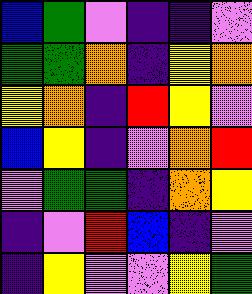[["blue", "green", "violet", "indigo", "indigo", "violet"], ["green", "green", "orange", "indigo", "yellow", "orange"], ["yellow", "orange", "indigo", "red", "yellow", "violet"], ["blue", "yellow", "indigo", "violet", "orange", "red"], ["violet", "green", "green", "indigo", "orange", "yellow"], ["indigo", "violet", "red", "blue", "indigo", "violet"], ["indigo", "yellow", "violet", "violet", "yellow", "green"]]